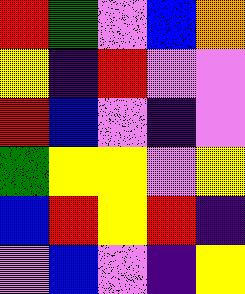[["red", "green", "violet", "blue", "orange"], ["yellow", "indigo", "red", "violet", "violet"], ["red", "blue", "violet", "indigo", "violet"], ["green", "yellow", "yellow", "violet", "yellow"], ["blue", "red", "yellow", "red", "indigo"], ["violet", "blue", "violet", "indigo", "yellow"]]